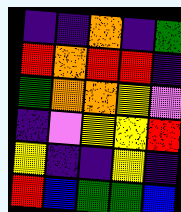[["indigo", "indigo", "orange", "indigo", "green"], ["red", "orange", "red", "red", "indigo"], ["green", "orange", "orange", "yellow", "violet"], ["indigo", "violet", "yellow", "yellow", "red"], ["yellow", "indigo", "indigo", "yellow", "indigo"], ["red", "blue", "green", "green", "blue"]]